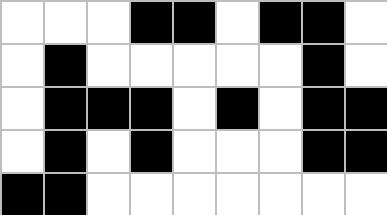[["white", "white", "white", "black", "black", "white", "black", "black", "white"], ["white", "black", "white", "white", "white", "white", "white", "black", "white"], ["white", "black", "black", "black", "white", "black", "white", "black", "black"], ["white", "black", "white", "black", "white", "white", "white", "black", "black"], ["black", "black", "white", "white", "white", "white", "white", "white", "white"]]